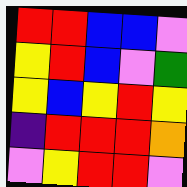[["red", "red", "blue", "blue", "violet"], ["yellow", "red", "blue", "violet", "green"], ["yellow", "blue", "yellow", "red", "yellow"], ["indigo", "red", "red", "red", "orange"], ["violet", "yellow", "red", "red", "violet"]]